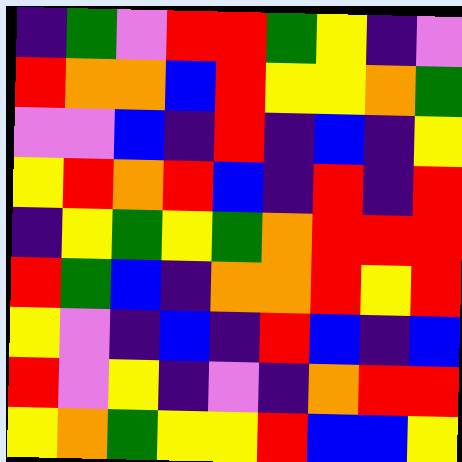[["indigo", "green", "violet", "red", "red", "green", "yellow", "indigo", "violet"], ["red", "orange", "orange", "blue", "red", "yellow", "yellow", "orange", "green"], ["violet", "violet", "blue", "indigo", "red", "indigo", "blue", "indigo", "yellow"], ["yellow", "red", "orange", "red", "blue", "indigo", "red", "indigo", "red"], ["indigo", "yellow", "green", "yellow", "green", "orange", "red", "red", "red"], ["red", "green", "blue", "indigo", "orange", "orange", "red", "yellow", "red"], ["yellow", "violet", "indigo", "blue", "indigo", "red", "blue", "indigo", "blue"], ["red", "violet", "yellow", "indigo", "violet", "indigo", "orange", "red", "red"], ["yellow", "orange", "green", "yellow", "yellow", "red", "blue", "blue", "yellow"]]